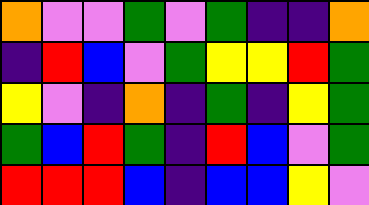[["orange", "violet", "violet", "green", "violet", "green", "indigo", "indigo", "orange"], ["indigo", "red", "blue", "violet", "green", "yellow", "yellow", "red", "green"], ["yellow", "violet", "indigo", "orange", "indigo", "green", "indigo", "yellow", "green"], ["green", "blue", "red", "green", "indigo", "red", "blue", "violet", "green"], ["red", "red", "red", "blue", "indigo", "blue", "blue", "yellow", "violet"]]